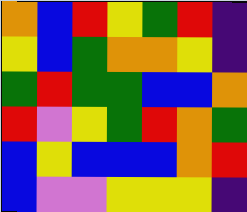[["orange", "blue", "red", "yellow", "green", "red", "indigo"], ["yellow", "blue", "green", "orange", "orange", "yellow", "indigo"], ["green", "red", "green", "green", "blue", "blue", "orange"], ["red", "violet", "yellow", "green", "red", "orange", "green"], ["blue", "yellow", "blue", "blue", "blue", "orange", "red"], ["blue", "violet", "violet", "yellow", "yellow", "yellow", "indigo"]]